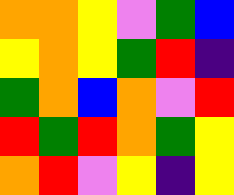[["orange", "orange", "yellow", "violet", "green", "blue"], ["yellow", "orange", "yellow", "green", "red", "indigo"], ["green", "orange", "blue", "orange", "violet", "red"], ["red", "green", "red", "orange", "green", "yellow"], ["orange", "red", "violet", "yellow", "indigo", "yellow"]]